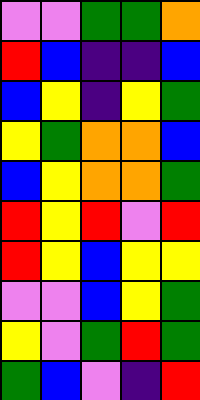[["violet", "violet", "green", "green", "orange"], ["red", "blue", "indigo", "indigo", "blue"], ["blue", "yellow", "indigo", "yellow", "green"], ["yellow", "green", "orange", "orange", "blue"], ["blue", "yellow", "orange", "orange", "green"], ["red", "yellow", "red", "violet", "red"], ["red", "yellow", "blue", "yellow", "yellow"], ["violet", "violet", "blue", "yellow", "green"], ["yellow", "violet", "green", "red", "green"], ["green", "blue", "violet", "indigo", "red"]]